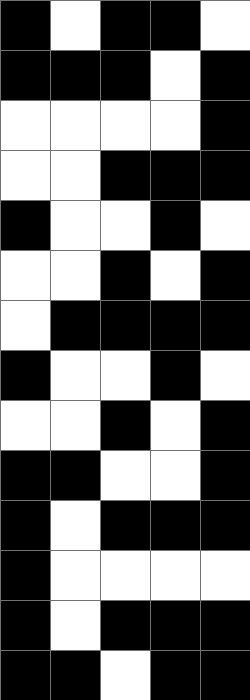[["black", "white", "black", "black", "white"], ["black", "black", "black", "white", "black"], ["white", "white", "white", "white", "black"], ["white", "white", "black", "black", "black"], ["black", "white", "white", "black", "white"], ["white", "white", "black", "white", "black"], ["white", "black", "black", "black", "black"], ["black", "white", "white", "black", "white"], ["white", "white", "black", "white", "black"], ["black", "black", "white", "white", "black"], ["black", "white", "black", "black", "black"], ["black", "white", "white", "white", "white"], ["black", "white", "black", "black", "black"], ["black", "black", "white", "black", "black"]]